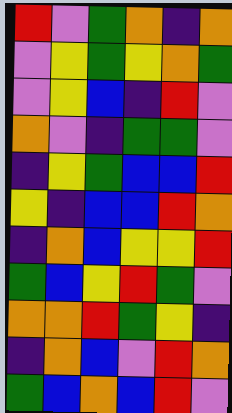[["red", "violet", "green", "orange", "indigo", "orange"], ["violet", "yellow", "green", "yellow", "orange", "green"], ["violet", "yellow", "blue", "indigo", "red", "violet"], ["orange", "violet", "indigo", "green", "green", "violet"], ["indigo", "yellow", "green", "blue", "blue", "red"], ["yellow", "indigo", "blue", "blue", "red", "orange"], ["indigo", "orange", "blue", "yellow", "yellow", "red"], ["green", "blue", "yellow", "red", "green", "violet"], ["orange", "orange", "red", "green", "yellow", "indigo"], ["indigo", "orange", "blue", "violet", "red", "orange"], ["green", "blue", "orange", "blue", "red", "violet"]]